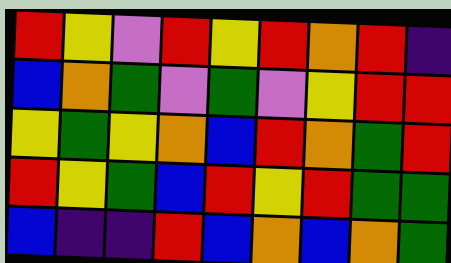[["red", "yellow", "violet", "red", "yellow", "red", "orange", "red", "indigo"], ["blue", "orange", "green", "violet", "green", "violet", "yellow", "red", "red"], ["yellow", "green", "yellow", "orange", "blue", "red", "orange", "green", "red"], ["red", "yellow", "green", "blue", "red", "yellow", "red", "green", "green"], ["blue", "indigo", "indigo", "red", "blue", "orange", "blue", "orange", "green"]]